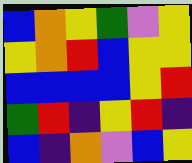[["blue", "orange", "yellow", "green", "violet", "yellow"], ["yellow", "orange", "red", "blue", "yellow", "yellow"], ["blue", "blue", "blue", "blue", "yellow", "red"], ["green", "red", "indigo", "yellow", "red", "indigo"], ["blue", "indigo", "orange", "violet", "blue", "yellow"]]